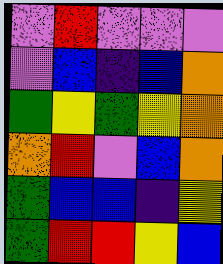[["violet", "red", "violet", "violet", "violet"], ["violet", "blue", "indigo", "blue", "orange"], ["green", "yellow", "green", "yellow", "orange"], ["orange", "red", "violet", "blue", "orange"], ["green", "blue", "blue", "indigo", "yellow"], ["green", "red", "red", "yellow", "blue"]]